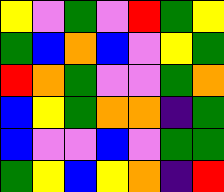[["yellow", "violet", "green", "violet", "red", "green", "yellow"], ["green", "blue", "orange", "blue", "violet", "yellow", "green"], ["red", "orange", "green", "violet", "violet", "green", "orange"], ["blue", "yellow", "green", "orange", "orange", "indigo", "green"], ["blue", "violet", "violet", "blue", "violet", "green", "green"], ["green", "yellow", "blue", "yellow", "orange", "indigo", "red"]]